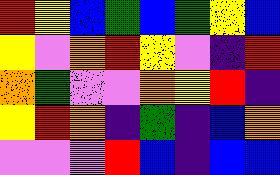[["red", "yellow", "blue", "green", "blue", "green", "yellow", "blue"], ["yellow", "violet", "orange", "red", "yellow", "violet", "indigo", "red"], ["orange", "green", "violet", "violet", "orange", "yellow", "red", "indigo"], ["yellow", "red", "orange", "indigo", "green", "indigo", "blue", "orange"], ["violet", "violet", "violet", "red", "blue", "indigo", "blue", "blue"]]